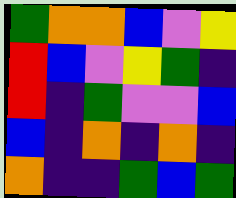[["green", "orange", "orange", "blue", "violet", "yellow"], ["red", "blue", "violet", "yellow", "green", "indigo"], ["red", "indigo", "green", "violet", "violet", "blue"], ["blue", "indigo", "orange", "indigo", "orange", "indigo"], ["orange", "indigo", "indigo", "green", "blue", "green"]]